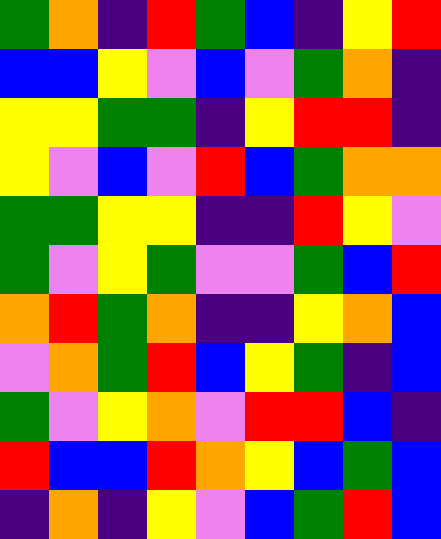[["green", "orange", "indigo", "red", "green", "blue", "indigo", "yellow", "red"], ["blue", "blue", "yellow", "violet", "blue", "violet", "green", "orange", "indigo"], ["yellow", "yellow", "green", "green", "indigo", "yellow", "red", "red", "indigo"], ["yellow", "violet", "blue", "violet", "red", "blue", "green", "orange", "orange"], ["green", "green", "yellow", "yellow", "indigo", "indigo", "red", "yellow", "violet"], ["green", "violet", "yellow", "green", "violet", "violet", "green", "blue", "red"], ["orange", "red", "green", "orange", "indigo", "indigo", "yellow", "orange", "blue"], ["violet", "orange", "green", "red", "blue", "yellow", "green", "indigo", "blue"], ["green", "violet", "yellow", "orange", "violet", "red", "red", "blue", "indigo"], ["red", "blue", "blue", "red", "orange", "yellow", "blue", "green", "blue"], ["indigo", "orange", "indigo", "yellow", "violet", "blue", "green", "red", "blue"]]